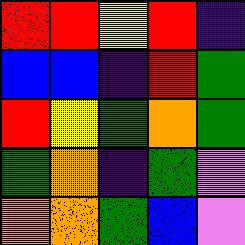[["red", "red", "yellow", "red", "indigo"], ["blue", "blue", "indigo", "red", "green"], ["red", "yellow", "green", "orange", "green"], ["green", "orange", "indigo", "green", "violet"], ["orange", "orange", "green", "blue", "violet"]]